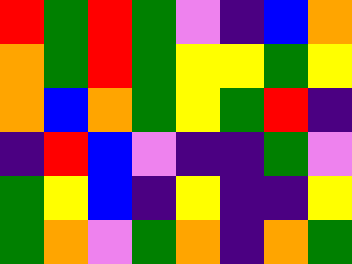[["red", "green", "red", "green", "violet", "indigo", "blue", "orange"], ["orange", "green", "red", "green", "yellow", "yellow", "green", "yellow"], ["orange", "blue", "orange", "green", "yellow", "green", "red", "indigo"], ["indigo", "red", "blue", "violet", "indigo", "indigo", "green", "violet"], ["green", "yellow", "blue", "indigo", "yellow", "indigo", "indigo", "yellow"], ["green", "orange", "violet", "green", "orange", "indigo", "orange", "green"]]